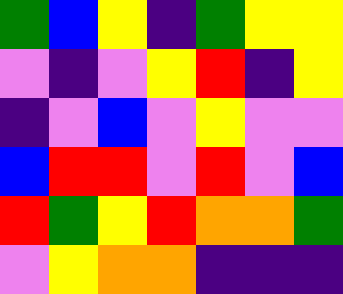[["green", "blue", "yellow", "indigo", "green", "yellow", "yellow"], ["violet", "indigo", "violet", "yellow", "red", "indigo", "yellow"], ["indigo", "violet", "blue", "violet", "yellow", "violet", "violet"], ["blue", "red", "red", "violet", "red", "violet", "blue"], ["red", "green", "yellow", "red", "orange", "orange", "green"], ["violet", "yellow", "orange", "orange", "indigo", "indigo", "indigo"]]